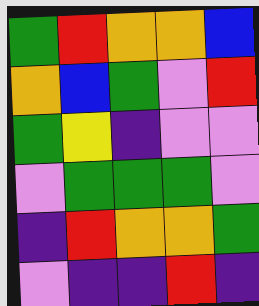[["green", "red", "orange", "orange", "blue"], ["orange", "blue", "green", "violet", "red"], ["green", "yellow", "indigo", "violet", "violet"], ["violet", "green", "green", "green", "violet"], ["indigo", "red", "orange", "orange", "green"], ["violet", "indigo", "indigo", "red", "indigo"]]